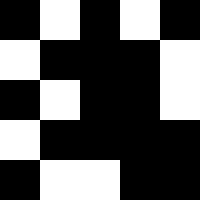[["black", "white", "black", "white", "black"], ["white", "black", "black", "black", "white"], ["black", "white", "black", "black", "white"], ["white", "black", "black", "black", "black"], ["black", "white", "white", "black", "black"]]